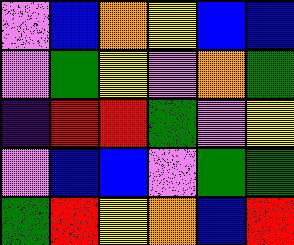[["violet", "blue", "orange", "yellow", "blue", "blue"], ["violet", "green", "yellow", "violet", "orange", "green"], ["indigo", "red", "red", "green", "violet", "yellow"], ["violet", "blue", "blue", "violet", "green", "green"], ["green", "red", "yellow", "orange", "blue", "red"]]